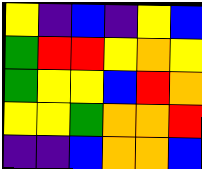[["yellow", "indigo", "blue", "indigo", "yellow", "blue"], ["green", "red", "red", "yellow", "orange", "yellow"], ["green", "yellow", "yellow", "blue", "red", "orange"], ["yellow", "yellow", "green", "orange", "orange", "red"], ["indigo", "indigo", "blue", "orange", "orange", "blue"]]